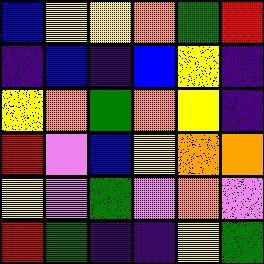[["blue", "yellow", "yellow", "orange", "green", "red"], ["indigo", "blue", "indigo", "blue", "yellow", "indigo"], ["yellow", "orange", "green", "orange", "yellow", "indigo"], ["red", "violet", "blue", "yellow", "orange", "orange"], ["yellow", "violet", "green", "violet", "orange", "violet"], ["red", "green", "indigo", "indigo", "yellow", "green"]]